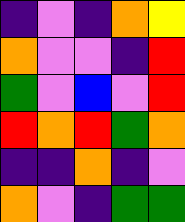[["indigo", "violet", "indigo", "orange", "yellow"], ["orange", "violet", "violet", "indigo", "red"], ["green", "violet", "blue", "violet", "red"], ["red", "orange", "red", "green", "orange"], ["indigo", "indigo", "orange", "indigo", "violet"], ["orange", "violet", "indigo", "green", "green"]]